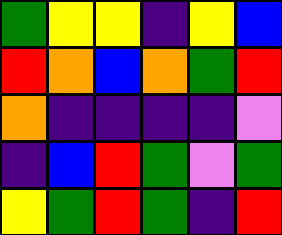[["green", "yellow", "yellow", "indigo", "yellow", "blue"], ["red", "orange", "blue", "orange", "green", "red"], ["orange", "indigo", "indigo", "indigo", "indigo", "violet"], ["indigo", "blue", "red", "green", "violet", "green"], ["yellow", "green", "red", "green", "indigo", "red"]]